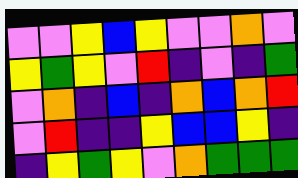[["violet", "violet", "yellow", "blue", "yellow", "violet", "violet", "orange", "violet"], ["yellow", "green", "yellow", "violet", "red", "indigo", "violet", "indigo", "green"], ["violet", "orange", "indigo", "blue", "indigo", "orange", "blue", "orange", "red"], ["violet", "red", "indigo", "indigo", "yellow", "blue", "blue", "yellow", "indigo"], ["indigo", "yellow", "green", "yellow", "violet", "orange", "green", "green", "green"]]